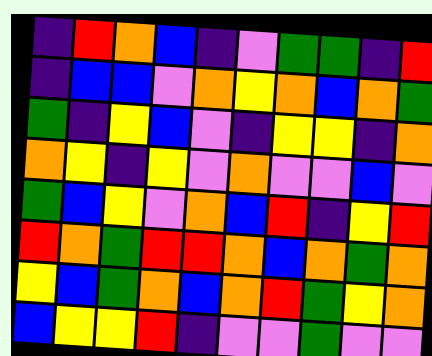[["indigo", "red", "orange", "blue", "indigo", "violet", "green", "green", "indigo", "red"], ["indigo", "blue", "blue", "violet", "orange", "yellow", "orange", "blue", "orange", "green"], ["green", "indigo", "yellow", "blue", "violet", "indigo", "yellow", "yellow", "indigo", "orange"], ["orange", "yellow", "indigo", "yellow", "violet", "orange", "violet", "violet", "blue", "violet"], ["green", "blue", "yellow", "violet", "orange", "blue", "red", "indigo", "yellow", "red"], ["red", "orange", "green", "red", "red", "orange", "blue", "orange", "green", "orange"], ["yellow", "blue", "green", "orange", "blue", "orange", "red", "green", "yellow", "orange"], ["blue", "yellow", "yellow", "red", "indigo", "violet", "violet", "green", "violet", "violet"]]